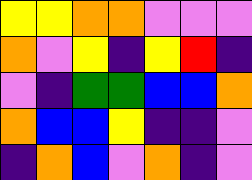[["yellow", "yellow", "orange", "orange", "violet", "violet", "violet"], ["orange", "violet", "yellow", "indigo", "yellow", "red", "indigo"], ["violet", "indigo", "green", "green", "blue", "blue", "orange"], ["orange", "blue", "blue", "yellow", "indigo", "indigo", "violet"], ["indigo", "orange", "blue", "violet", "orange", "indigo", "violet"]]